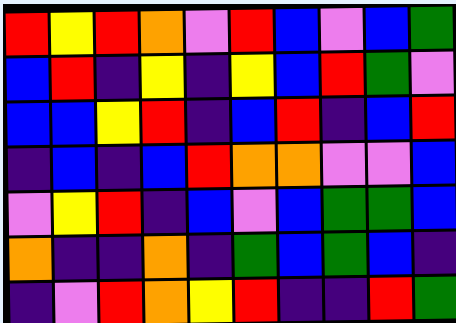[["red", "yellow", "red", "orange", "violet", "red", "blue", "violet", "blue", "green"], ["blue", "red", "indigo", "yellow", "indigo", "yellow", "blue", "red", "green", "violet"], ["blue", "blue", "yellow", "red", "indigo", "blue", "red", "indigo", "blue", "red"], ["indigo", "blue", "indigo", "blue", "red", "orange", "orange", "violet", "violet", "blue"], ["violet", "yellow", "red", "indigo", "blue", "violet", "blue", "green", "green", "blue"], ["orange", "indigo", "indigo", "orange", "indigo", "green", "blue", "green", "blue", "indigo"], ["indigo", "violet", "red", "orange", "yellow", "red", "indigo", "indigo", "red", "green"]]